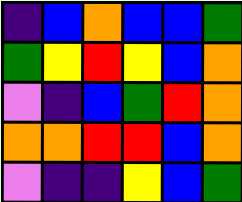[["indigo", "blue", "orange", "blue", "blue", "green"], ["green", "yellow", "red", "yellow", "blue", "orange"], ["violet", "indigo", "blue", "green", "red", "orange"], ["orange", "orange", "red", "red", "blue", "orange"], ["violet", "indigo", "indigo", "yellow", "blue", "green"]]